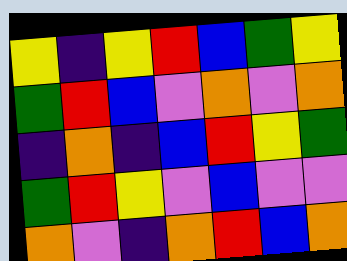[["yellow", "indigo", "yellow", "red", "blue", "green", "yellow"], ["green", "red", "blue", "violet", "orange", "violet", "orange"], ["indigo", "orange", "indigo", "blue", "red", "yellow", "green"], ["green", "red", "yellow", "violet", "blue", "violet", "violet"], ["orange", "violet", "indigo", "orange", "red", "blue", "orange"]]